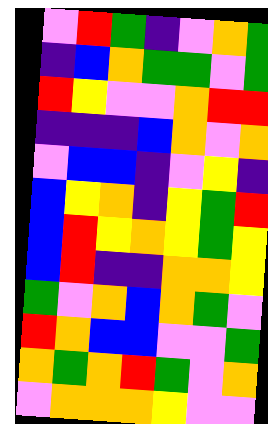[["violet", "red", "green", "indigo", "violet", "orange", "green"], ["indigo", "blue", "orange", "green", "green", "violet", "green"], ["red", "yellow", "violet", "violet", "orange", "red", "red"], ["indigo", "indigo", "indigo", "blue", "orange", "violet", "orange"], ["violet", "blue", "blue", "indigo", "violet", "yellow", "indigo"], ["blue", "yellow", "orange", "indigo", "yellow", "green", "red"], ["blue", "red", "yellow", "orange", "yellow", "green", "yellow"], ["blue", "red", "indigo", "indigo", "orange", "orange", "yellow"], ["green", "violet", "orange", "blue", "orange", "green", "violet"], ["red", "orange", "blue", "blue", "violet", "violet", "green"], ["orange", "green", "orange", "red", "green", "violet", "orange"], ["violet", "orange", "orange", "orange", "yellow", "violet", "violet"]]